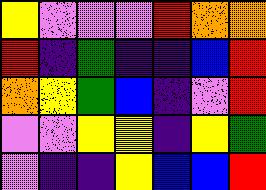[["yellow", "violet", "violet", "violet", "red", "orange", "orange"], ["red", "indigo", "green", "indigo", "indigo", "blue", "red"], ["orange", "yellow", "green", "blue", "indigo", "violet", "red"], ["violet", "violet", "yellow", "yellow", "indigo", "yellow", "green"], ["violet", "indigo", "indigo", "yellow", "blue", "blue", "red"]]